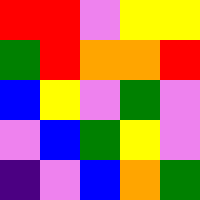[["red", "red", "violet", "yellow", "yellow"], ["green", "red", "orange", "orange", "red"], ["blue", "yellow", "violet", "green", "violet"], ["violet", "blue", "green", "yellow", "violet"], ["indigo", "violet", "blue", "orange", "green"]]